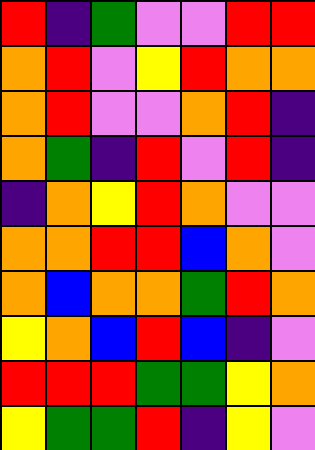[["red", "indigo", "green", "violet", "violet", "red", "red"], ["orange", "red", "violet", "yellow", "red", "orange", "orange"], ["orange", "red", "violet", "violet", "orange", "red", "indigo"], ["orange", "green", "indigo", "red", "violet", "red", "indigo"], ["indigo", "orange", "yellow", "red", "orange", "violet", "violet"], ["orange", "orange", "red", "red", "blue", "orange", "violet"], ["orange", "blue", "orange", "orange", "green", "red", "orange"], ["yellow", "orange", "blue", "red", "blue", "indigo", "violet"], ["red", "red", "red", "green", "green", "yellow", "orange"], ["yellow", "green", "green", "red", "indigo", "yellow", "violet"]]